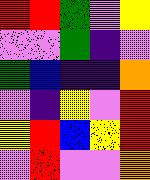[["red", "red", "green", "violet", "yellow"], ["violet", "violet", "green", "indigo", "violet"], ["green", "blue", "indigo", "indigo", "orange"], ["violet", "indigo", "yellow", "violet", "red"], ["yellow", "red", "blue", "yellow", "red"], ["violet", "red", "violet", "violet", "orange"]]